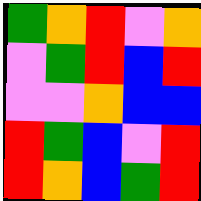[["green", "orange", "red", "violet", "orange"], ["violet", "green", "red", "blue", "red"], ["violet", "violet", "orange", "blue", "blue"], ["red", "green", "blue", "violet", "red"], ["red", "orange", "blue", "green", "red"]]